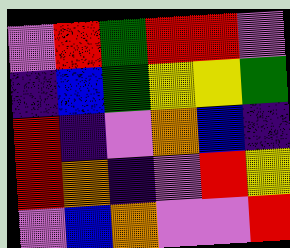[["violet", "red", "green", "red", "red", "violet"], ["indigo", "blue", "green", "yellow", "yellow", "green"], ["red", "indigo", "violet", "orange", "blue", "indigo"], ["red", "orange", "indigo", "violet", "red", "yellow"], ["violet", "blue", "orange", "violet", "violet", "red"]]